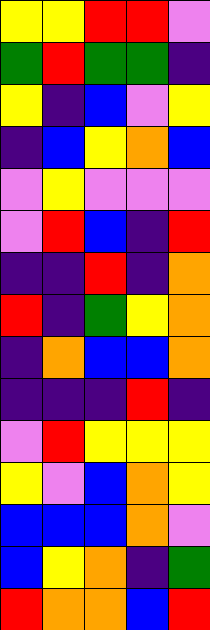[["yellow", "yellow", "red", "red", "violet"], ["green", "red", "green", "green", "indigo"], ["yellow", "indigo", "blue", "violet", "yellow"], ["indigo", "blue", "yellow", "orange", "blue"], ["violet", "yellow", "violet", "violet", "violet"], ["violet", "red", "blue", "indigo", "red"], ["indigo", "indigo", "red", "indigo", "orange"], ["red", "indigo", "green", "yellow", "orange"], ["indigo", "orange", "blue", "blue", "orange"], ["indigo", "indigo", "indigo", "red", "indigo"], ["violet", "red", "yellow", "yellow", "yellow"], ["yellow", "violet", "blue", "orange", "yellow"], ["blue", "blue", "blue", "orange", "violet"], ["blue", "yellow", "orange", "indigo", "green"], ["red", "orange", "orange", "blue", "red"]]